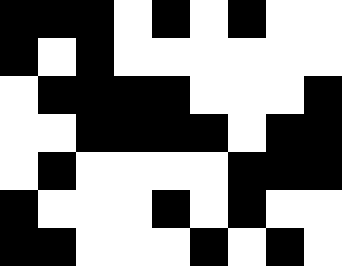[["black", "black", "black", "white", "black", "white", "black", "white", "white"], ["black", "white", "black", "white", "white", "white", "white", "white", "white"], ["white", "black", "black", "black", "black", "white", "white", "white", "black"], ["white", "white", "black", "black", "black", "black", "white", "black", "black"], ["white", "black", "white", "white", "white", "white", "black", "black", "black"], ["black", "white", "white", "white", "black", "white", "black", "white", "white"], ["black", "black", "white", "white", "white", "black", "white", "black", "white"]]